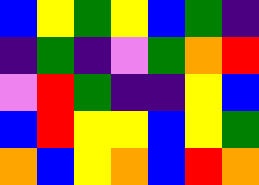[["blue", "yellow", "green", "yellow", "blue", "green", "indigo"], ["indigo", "green", "indigo", "violet", "green", "orange", "red"], ["violet", "red", "green", "indigo", "indigo", "yellow", "blue"], ["blue", "red", "yellow", "yellow", "blue", "yellow", "green"], ["orange", "blue", "yellow", "orange", "blue", "red", "orange"]]